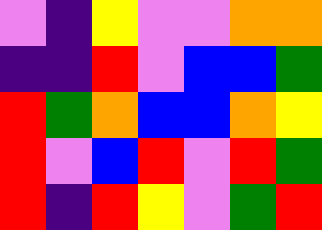[["violet", "indigo", "yellow", "violet", "violet", "orange", "orange"], ["indigo", "indigo", "red", "violet", "blue", "blue", "green"], ["red", "green", "orange", "blue", "blue", "orange", "yellow"], ["red", "violet", "blue", "red", "violet", "red", "green"], ["red", "indigo", "red", "yellow", "violet", "green", "red"]]